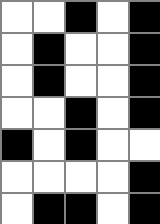[["white", "white", "black", "white", "black"], ["white", "black", "white", "white", "black"], ["white", "black", "white", "white", "black"], ["white", "white", "black", "white", "black"], ["black", "white", "black", "white", "white"], ["white", "white", "white", "white", "black"], ["white", "black", "black", "white", "black"]]